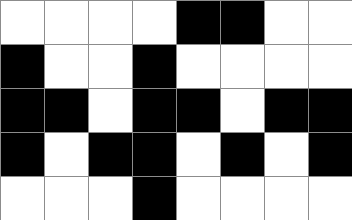[["white", "white", "white", "white", "black", "black", "white", "white"], ["black", "white", "white", "black", "white", "white", "white", "white"], ["black", "black", "white", "black", "black", "white", "black", "black"], ["black", "white", "black", "black", "white", "black", "white", "black"], ["white", "white", "white", "black", "white", "white", "white", "white"]]